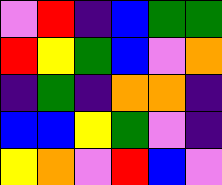[["violet", "red", "indigo", "blue", "green", "green"], ["red", "yellow", "green", "blue", "violet", "orange"], ["indigo", "green", "indigo", "orange", "orange", "indigo"], ["blue", "blue", "yellow", "green", "violet", "indigo"], ["yellow", "orange", "violet", "red", "blue", "violet"]]